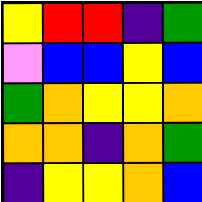[["yellow", "red", "red", "indigo", "green"], ["violet", "blue", "blue", "yellow", "blue"], ["green", "orange", "yellow", "yellow", "orange"], ["orange", "orange", "indigo", "orange", "green"], ["indigo", "yellow", "yellow", "orange", "blue"]]